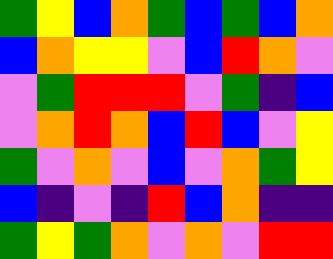[["green", "yellow", "blue", "orange", "green", "blue", "green", "blue", "orange"], ["blue", "orange", "yellow", "yellow", "violet", "blue", "red", "orange", "violet"], ["violet", "green", "red", "red", "red", "violet", "green", "indigo", "blue"], ["violet", "orange", "red", "orange", "blue", "red", "blue", "violet", "yellow"], ["green", "violet", "orange", "violet", "blue", "violet", "orange", "green", "yellow"], ["blue", "indigo", "violet", "indigo", "red", "blue", "orange", "indigo", "indigo"], ["green", "yellow", "green", "orange", "violet", "orange", "violet", "red", "red"]]